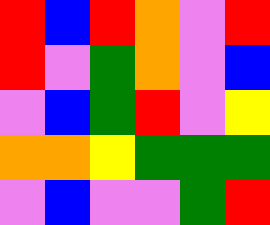[["red", "blue", "red", "orange", "violet", "red"], ["red", "violet", "green", "orange", "violet", "blue"], ["violet", "blue", "green", "red", "violet", "yellow"], ["orange", "orange", "yellow", "green", "green", "green"], ["violet", "blue", "violet", "violet", "green", "red"]]